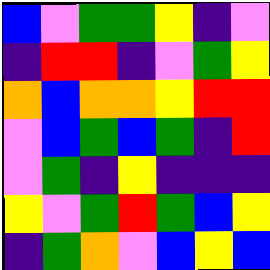[["blue", "violet", "green", "green", "yellow", "indigo", "violet"], ["indigo", "red", "red", "indigo", "violet", "green", "yellow"], ["orange", "blue", "orange", "orange", "yellow", "red", "red"], ["violet", "blue", "green", "blue", "green", "indigo", "red"], ["violet", "green", "indigo", "yellow", "indigo", "indigo", "indigo"], ["yellow", "violet", "green", "red", "green", "blue", "yellow"], ["indigo", "green", "orange", "violet", "blue", "yellow", "blue"]]